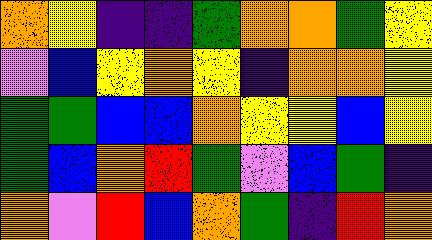[["orange", "yellow", "indigo", "indigo", "green", "orange", "orange", "green", "yellow"], ["violet", "blue", "yellow", "orange", "yellow", "indigo", "orange", "orange", "yellow"], ["green", "green", "blue", "blue", "orange", "yellow", "yellow", "blue", "yellow"], ["green", "blue", "orange", "red", "green", "violet", "blue", "green", "indigo"], ["orange", "violet", "red", "blue", "orange", "green", "indigo", "red", "orange"]]